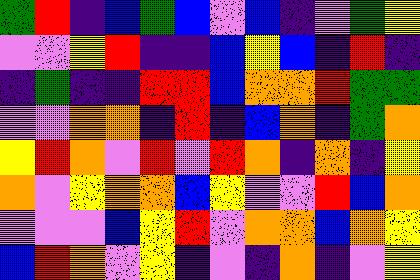[["green", "red", "indigo", "blue", "green", "blue", "violet", "blue", "indigo", "violet", "green", "yellow"], ["violet", "violet", "yellow", "red", "indigo", "indigo", "blue", "yellow", "blue", "indigo", "red", "indigo"], ["indigo", "green", "indigo", "indigo", "red", "red", "blue", "orange", "orange", "red", "green", "green"], ["violet", "violet", "orange", "orange", "indigo", "red", "indigo", "blue", "orange", "indigo", "green", "orange"], ["yellow", "red", "orange", "violet", "red", "violet", "red", "orange", "indigo", "orange", "indigo", "yellow"], ["orange", "violet", "yellow", "orange", "orange", "blue", "yellow", "violet", "violet", "red", "blue", "orange"], ["violet", "violet", "violet", "blue", "yellow", "red", "violet", "orange", "orange", "blue", "orange", "yellow"], ["blue", "red", "orange", "violet", "yellow", "indigo", "violet", "indigo", "orange", "indigo", "violet", "yellow"]]